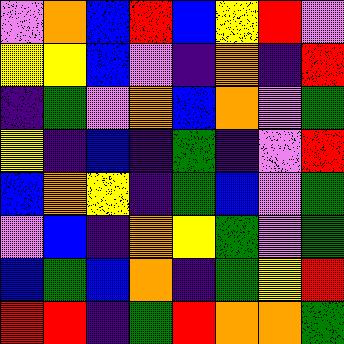[["violet", "orange", "blue", "red", "blue", "yellow", "red", "violet"], ["yellow", "yellow", "blue", "violet", "indigo", "orange", "indigo", "red"], ["indigo", "green", "violet", "orange", "blue", "orange", "violet", "green"], ["yellow", "indigo", "blue", "indigo", "green", "indigo", "violet", "red"], ["blue", "orange", "yellow", "indigo", "green", "blue", "violet", "green"], ["violet", "blue", "indigo", "orange", "yellow", "green", "violet", "green"], ["blue", "green", "blue", "orange", "indigo", "green", "yellow", "red"], ["red", "red", "indigo", "green", "red", "orange", "orange", "green"]]